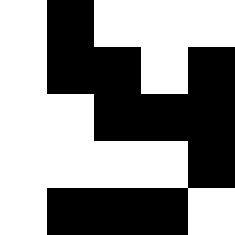[["white", "black", "white", "white", "white"], ["white", "black", "black", "white", "black"], ["white", "white", "black", "black", "black"], ["white", "white", "white", "white", "black"], ["white", "black", "black", "black", "white"]]